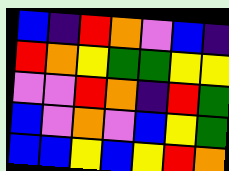[["blue", "indigo", "red", "orange", "violet", "blue", "indigo"], ["red", "orange", "yellow", "green", "green", "yellow", "yellow"], ["violet", "violet", "red", "orange", "indigo", "red", "green"], ["blue", "violet", "orange", "violet", "blue", "yellow", "green"], ["blue", "blue", "yellow", "blue", "yellow", "red", "orange"]]